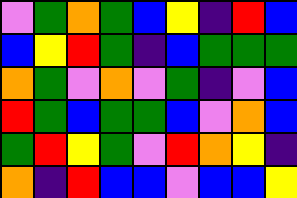[["violet", "green", "orange", "green", "blue", "yellow", "indigo", "red", "blue"], ["blue", "yellow", "red", "green", "indigo", "blue", "green", "green", "green"], ["orange", "green", "violet", "orange", "violet", "green", "indigo", "violet", "blue"], ["red", "green", "blue", "green", "green", "blue", "violet", "orange", "blue"], ["green", "red", "yellow", "green", "violet", "red", "orange", "yellow", "indigo"], ["orange", "indigo", "red", "blue", "blue", "violet", "blue", "blue", "yellow"]]